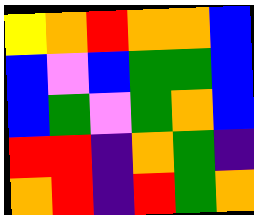[["yellow", "orange", "red", "orange", "orange", "blue"], ["blue", "violet", "blue", "green", "green", "blue"], ["blue", "green", "violet", "green", "orange", "blue"], ["red", "red", "indigo", "orange", "green", "indigo"], ["orange", "red", "indigo", "red", "green", "orange"]]